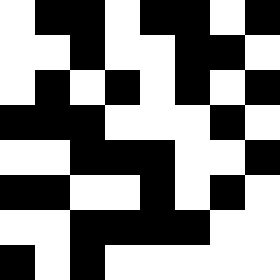[["white", "black", "black", "white", "black", "black", "white", "black"], ["white", "white", "black", "white", "white", "black", "black", "white"], ["white", "black", "white", "black", "white", "black", "white", "black"], ["black", "black", "black", "white", "white", "white", "black", "white"], ["white", "white", "black", "black", "black", "white", "white", "black"], ["black", "black", "white", "white", "black", "white", "black", "white"], ["white", "white", "black", "black", "black", "black", "white", "white"], ["black", "white", "black", "white", "white", "white", "white", "white"]]